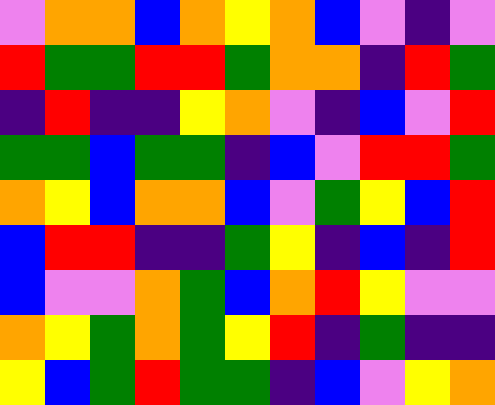[["violet", "orange", "orange", "blue", "orange", "yellow", "orange", "blue", "violet", "indigo", "violet"], ["red", "green", "green", "red", "red", "green", "orange", "orange", "indigo", "red", "green"], ["indigo", "red", "indigo", "indigo", "yellow", "orange", "violet", "indigo", "blue", "violet", "red"], ["green", "green", "blue", "green", "green", "indigo", "blue", "violet", "red", "red", "green"], ["orange", "yellow", "blue", "orange", "orange", "blue", "violet", "green", "yellow", "blue", "red"], ["blue", "red", "red", "indigo", "indigo", "green", "yellow", "indigo", "blue", "indigo", "red"], ["blue", "violet", "violet", "orange", "green", "blue", "orange", "red", "yellow", "violet", "violet"], ["orange", "yellow", "green", "orange", "green", "yellow", "red", "indigo", "green", "indigo", "indigo"], ["yellow", "blue", "green", "red", "green", "green", "indigo", "blue", "violet", "yellow", "orange"]]